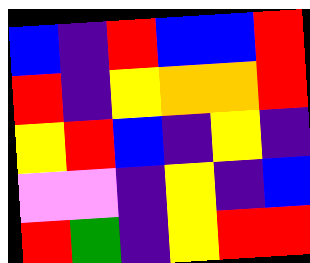[["blue", "indigo", "red", "blue", "blue", "red"], ["red", "indigo", "yellow", "orange", "orange", "red"], ["yellow", "red", "blue", "indigo", "yellow", "indigo"], ["violet", "violet", "indigo", "yellow", "indigo", "blue"], ["red", "green", "indigo", "yellow", "red", "red"]]